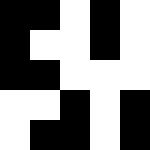[["black", "black", "white", "black", "white"], ["black", "white", "white", "black", "white"], ["black", "black", "white", "white", "white"], ["white", "white", "black", "white", "black"], ["white", "black", "black", "white", "black"]]